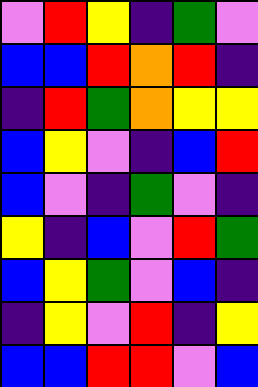[["violet", "red", "yellow", "indigo", "green", "violet"], ["blue", "blue", "red", "orange", "red", "indigo"], ["indigo", "red", "green", "orange", "yellow", "yellow"], ["blue", "yellow", "violet", "indigo", "blue", "red"], ["blue", "violet", "indigo", "green", "violet", "indigo"], ["yellow", "indigo", "blue", "violet", "red", "green"], ["blue", "yellow", "green", "violet", "blue", "indigo"], ["indigo", "yellow", "violet", "red", "indigo", "yellow"], ["blue", "blue", "red", "red", "violet", "blue"]]